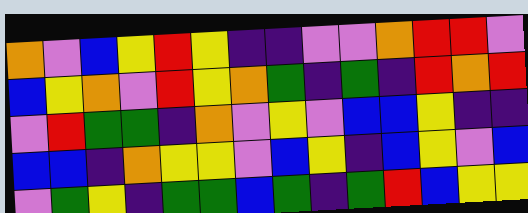[["orange", "violet", "blue", "yellow", "red", "yellow", "indigo", "indigo", "violet", "violet", "orange", "red", "red", "violet"], ["blue", "yellow", "orange", "violet", "red", "yellow", "orange", "green", "indigo", "green", "indigo", "red", "orange", "red"], ["violet", "red", "green", "green", "indigo", "orange", "violet", "yellow", "violet", "blue", "blue", "yellow", "indigo", "indigo"], ["blue", "blue", "indigo", "orange", "yellow", "yellow", "violet", "blue", "yellow", "indigo", "blue", "yellow", "violet", "blue"], ["violet", "green", "yellow", "indigo", "green", "green", "blue", "green", "indigo", "green", "red", "blue", "yellow", "yellow"]]